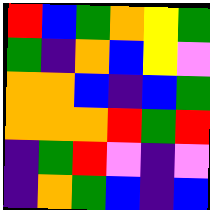[["red", "blue", "green", "orange", "yellow", "green"], ["green", "indigo", "orange", "blue", "yellow", "violet"], ["orange", "orange", "blue", "indigo", "blue", "green"], ["orange", "orange", "orange", "red", "green", "red"], ["indigo", "green", "red", "violet", "indigo", "violet"], ["indigo", "orange", "green", "blue", "indigo", "blue"]]